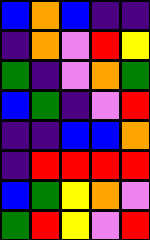[["blue", "orange", "blue", "indigo", "indigo"], ["indigo", "orange", "violet", "red", "yellow"], ["green", "indigo", "violet", "orange", "green"], ["blue", "green", "indigo", "violet", "red"], ["indigo", "indigo", "blue", "blue", "orange"], ["indigo", "red", "red", "red", "red"], ["blue", "green", "yellow", "orange", "violet"], ["green", "red", "yellow", "violet", "red"]]